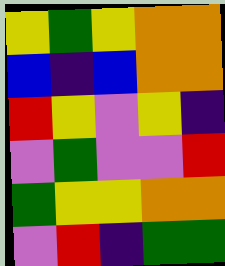[["yellow", "green", "yellow", "orange", "orange"], ["blue", "indigo", "blue", "orange", "orange"], ["red", "yellow", "violet", "yellow", "indigo"], ["violet", "green", "violet", "violet", "red"], ["green", "yellow", "yellow", "orange", "orange"], ["violet", "red", "indigo", "green", "green"]]